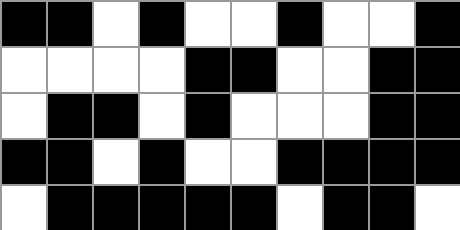[["black", "black", "white", "black", "white", "white", "black", "white", "white", "black"], ["white", "white", "white", "white", "black", "black", "white", "white", "black", "black"], ["white", "black", "black", "white", "black", "white", "white", "white", "black", "black"], ["black", "black", "white", "black", "white", "white", "black", "black", "black", "black"], ["white", "black", "black", "black", "black", "black", "white", "black", "black", "white"]]